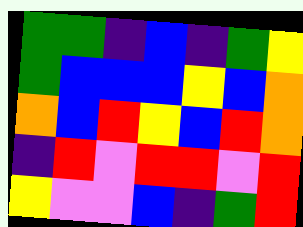[["green", "green", "indigo", "blue", "indigo", "green", "yellow"], ["green", "blue", "blue", "blue", "yellow", "blue", "orange"], ["orange", "blue", "red", "yellow", "blue", "red", "orange"], ["indigo", "red", "violet", "red", "red", "violet", "red"], ["yellow", "violet", "violet", "blue", "indigo", "green", "red"]]